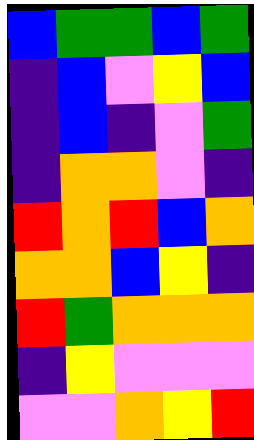[["blue", "green", "green", "blue", "green"], ["indigo", "blue", "violet", "yellow", "blue"], ["indigo", "blue", "indigo", "violet", "green"], ["indigo", "orange", "orange", "violet", "indigo"], ["red", "orange", "red", "blue", "orange"], ["orange", "orange", "blue", "yellow", "indigo"], ["red", "green", "orange", "orange", "orange"], ["indigo", "yellow", "violet", "violet", "violet"], ["violet", "violet", "orange", "yellow", "red"]]